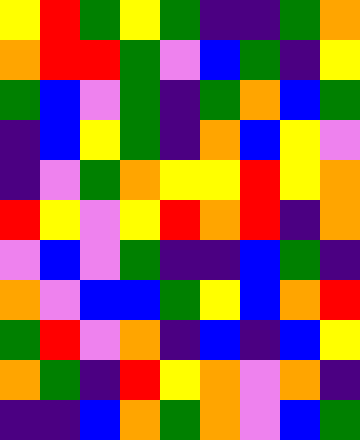[["yellow", "red", "green", "yellow", "green", "indigo", "indigo", "green", "orange"], ["orange", "red", "red", "green", "violet", "blue", "green", "indigo", "yellow"], ["green", "blue", "violet", "green", "indigo", "green", "orange", "blue", "green"], ["indigo", "blue", "yellow", "green", "indigo", "orange", "blue", "yellow", "violet"], ["indigo", "violet", "green", "orange", "yellow", "yellow", "red", "yellow", "orange"], ["red", "yellow", "violet", "yellow", "red", "orange", "red", "indigo", "orange"], ["violet", "blue", "violet", "green", "indigo", "indigo", "blue", "green", "indigo"], ["orange", "violet", "blue", "blue", "green", "yellow", "blue", "orange", "red"], ["green", "red", "violet", "orange", "indigo", "blue", "indigo", "blue", "yellow"], ["orange", "green", "indigo", "red", "yellow", "orange", "violet", "orange", "indigo"], ["indigo", "indigo", "blue", "orange", "green", "orange", "violet", "blue", "green"]]